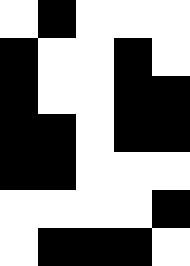[["white", "black", "white", "white", "white"], ["black", "white", "white", "black", "white"], ["black", "white", "white", "black", "black"], ["black", "black", "white", "black", "black"], ["black", "black", "white", "white", "white"], ["white", "white", "white", "white", "black"], ["white", "black", "black", "black", "white"]]